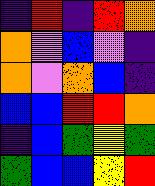[["indigo", "red", "indigo", "red", "orange"], ["orange", "violet", "blue", "violet", "indigo"], ["orange", "violet", "orange", "blue", "indigo"], ["blue", "blue", "red", "red", "orange"], ["indigo", "blue", "green", "yellow", "green"], ["green", "blue", "blue", "yellow", "red"]]